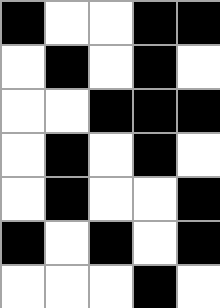[["black", "white", "white", "black", "black"], ["white", "black", "white", "black", "white"], ["white", "white", "black", "black", "black"], ["white", "black", "white", "black", "white"], ["white", "black", "white", "white", "black"], ["black", "white", "black", "white", "black"], ["white", "white", "white", "black", "white"]]